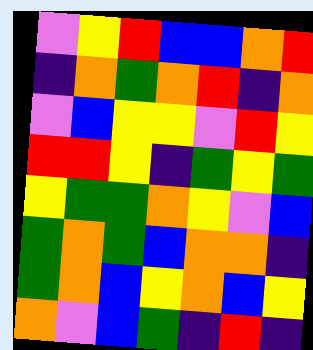[["violet", "yellow", "red", "blue", "blue", "orange", "red"], ["indigo", "orange", "green", "orange", "red", "indigo", "orange"], ["violet", "blue", "yellow", "yellow", "violet", "red", "yellow"], ["red", "red", "yellow", "indigo", "green", "yellow", "green"], ["yellow", "green", "green", "orange", "yellow", "violet", "blue"], ["green", "orange", "green", "blue", "orange", "orange", "indigo"], ["green", "orange", "blue", "yellow", "orange", "blue", "yellow"], ["orange", "violet", "blue", "green", "indigo", "red", "indigo"]]